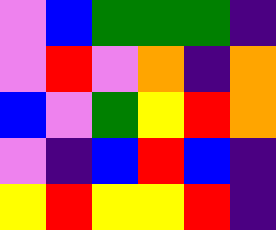[["violet", "blue", "green", "green", "green", "indigo"], ["violet", "red", "violet", "orange", "indigo", "orange"], ["blue", "violet", "green", "yellow", "red", "orange"], ["violet", "indigo", "blue", "red", "blue", "indigo"], ["yellow", "red", "yellow", "yellow", "red", "indigo"]]